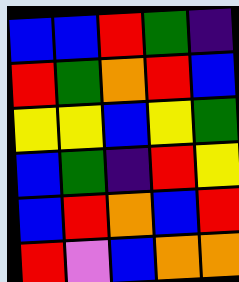[["blue", "blue", "red", "green", "indigo"], ["red", "green", "orange", "red", "blue"], ["yellow", "yellow", "blue", "yellow", "green"], ["blue", "green", "indigo", "red", "yellow"], ["blue", "red", "orange", "blue", "red"], ["red", "violet", "blue", "orange", "orange"]]